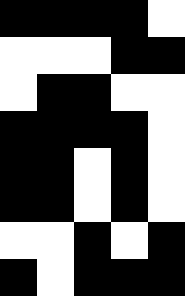[["black", "black", "black", "black", "white"], ["white", "white", "white", "black", "black"], ["white", "black", "black", "white", "white"], ["black", "black", "black", "black", "white"], ["black", "black", "white", "black", "white"], ["black", "black", "white", "black", "white"], ["white", "white", "black", "white", "black"], ["black", "white", "black", "black", "black"]]